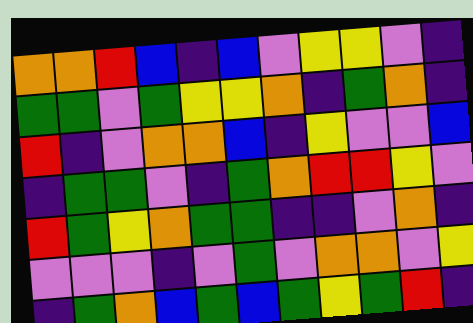[["orange", "orange", "red", "blue", "indigo", "blue", "violet", "yellow", "yellow", "violet", "indigo"], ["green", "green", "violet", "green", "yellow", "yellow", "orange", "indigo", "green", "orange", "indigo"], ["red", "indigo", "violet", "orange", "orange", "blue", "indigo", "yellow", "violet", "violet", "blue"], ["indigo", "green", "green", "violet", "indigo", "green", "orange", "red", "red", "yellow", "violet"], ["red", "green", "yellow", "orange", "green", "green", "indigo", "indigo", "violet", "orange", "indigo"], ["violet", "violet", "violet", "indigo", "violet", "green", "violet", "orange", "orange", "violet", "yellow"], ["indigo", "green", "orange", "blue", "green", "blue", "green", "yellow", "green", "red", "indigo"]]